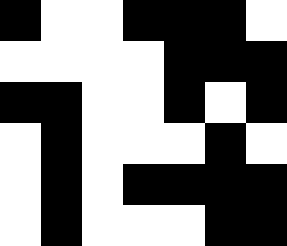[["black", "white", "white", "black", "black", "black", "white"], ["white", "white", "white", "white", "black", "black", "black"], ["black", "black", "white", "white", "black", "white", "black"], ["white", "black", "white", "white", "white", "black", "white"], ["white", "black", "white", "black", "black", "black", "black"], ["white", "black", "white", "white", "white", "black", "black"]]